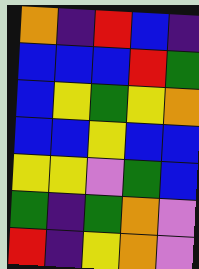[["orange", "indigo", "red", "blue", "indigo"], ["blue", "blue", "blue", "red", "green"], ["blue", "yellow", "green", "yellow", "orange"], ["blue", "blue", "yellow", "blue", "blue"], ["yellow", "yellow", "violet", "green", "blue"], ["green", "indigo", "green", "orange", "violet"], ["red", "indigo", "yellow", "orange", "violet"]]